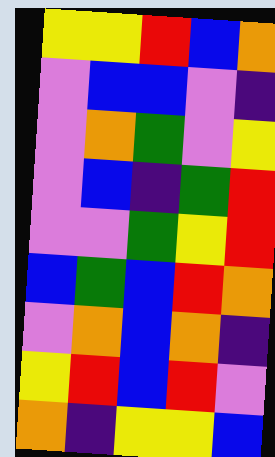[["yellow", "yellow", "red", "blue", "orange"], ["violet", "blue", "blue", "violet", "indigo"], ["violet", "orange", "green", "violet", "yellow"], ["violet", "blue", "indigo", "green", "red"], ["violet", "violet", "green", "yellow", "red"], ["blue", "green", "blue", "red", "orange"], ["violet", "orange", "blue", "orange", "indigo"], ["yellow", "red", "blue", "red", "violet"], ["orange", "indigo", "yellow", "yellow", "blue"]]